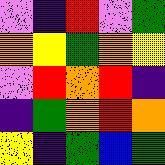[["violet", "indigo", "red", "violet", "green"], ["orange", "yellow", "green", "orange", "yellow"], ["violet", "red", "orange", "red", "indigo"], ["indigo", "green", "orange", "red", "orange"], ["yellow", "indigo", "green", "blue", "green"]]